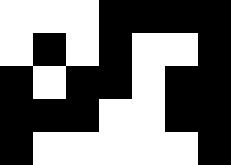[["white", "white", "white", "black", "black", "black", "black"], ["white", "black", "white", "black", "white", "white", "black"], ["black", "white", "black", "black", "white", "black", "black"], ["black", "black", "black", "white", "white", "black", "black"], ["black", "white", "white", "white", "white", "white", "black"]]